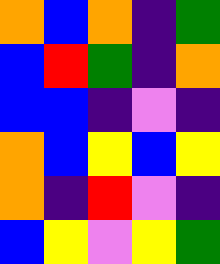[["orange", "blue", "orange", "indigo", "green"], ["blue", "red", "green", "indigo", "orange"], ["blue", "blue", "indigo", "violet", "indigo"], ["orange", "blue", "yellow", "blue", "yellow"], ["orange", "indigo", "red", "violet", "indigo"], ["blue", "yellow", "violet", "yellow", "green"]]